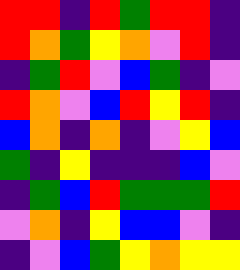[["red", "red", "indigo", "red", "green", "red", "red", "indigo"], ["red", "orange", "green", "yellow", "orange", "violet", "red", "indigo"], ["indigo", "green", "red", "violet", "blue", "green", "indigo", "violet"], ["red", "orange", "violet", "blue", "red", "yellow", "red", "indigo"], ["blue", "orange", "indigo", "orange", "indigo", "violet", "yellow", "blue"], ["green", "indigo", "yellow", "indigo", "indigo", "indigo", "blue", "violet"], ["indigo", "green", "blue", "red", "green", "green", "green", "red"], ["violet", "orange", "indigo", "yellow", "blue", "blue", "violet", "indigo"], ["indigo", "violet", "blue", "green", "yellow", "orange", "yellow", "yellow"]]